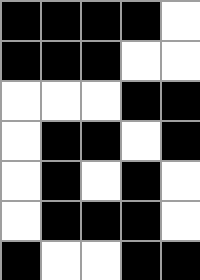[["black", "black", "black", "black", "white"], ["black", "black", "black", "white", "white"], ["white", "white", "white", "black", "black"], ["white", "black", "black", "white", "black"], ["white", "black", "white", "black", "white"], ["white", "black", "black", "black", "white"], ["black", "white", "white", "black", "black"]]